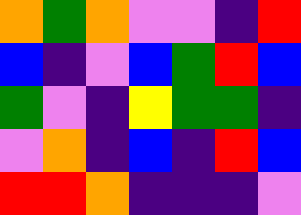[["orange", "green", "orange", "violet", "violet", "indigo", "red"], ["blue", "indigo", "violet", "blue", "green", "red", "blue"], ["green", "violet", "indigo", "yellow", "green", "green", "indigo"], ["violet", "orange", "indigo", "blue", "indigo", "red", "blue"], ["red", "red", "orange", "indigo", "indigo", "indigo", "violet"]]